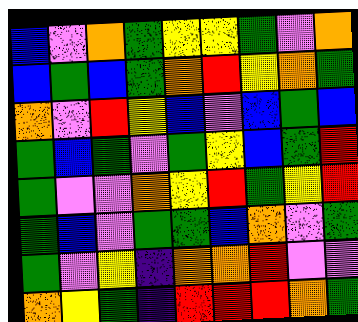[["blue", "violet", "orange", "green", "yellow", "yellow", "green", "violet", "orange"], ["blue", "green", "blue", "green", "orange", "red", "yellow", "orange", "green"], ["orange", "violet", "red", "yellow", "blue", "violet", "blue", "green", "blue"], ["green", "blue", "green", "violet", "green", "yellow", "blue", "green", "red"], ["green", "violet", "violet", "orange", "yellow", "red", "green", "yellow", "red"], ["green", "blue", "violet", "green", "green", "blue", "orange", "violet", "green"], ["green", "violet", "yellow", "indigo", "orange", "orange", "red", "violet", "violet"], ["orange", "yellow", "green", "indigo", "red", "red", "red", "orange", "green"]]